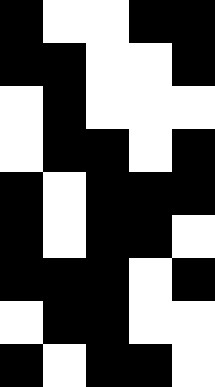[["black", "white", "white", "black", "black"], ["black", "black", "white", "white", "black"], ["white", "black", "white", "white", "white"], ["white", "black", "black", "white", "black"], ["black", "white", "black", "black", "black"], ["black", "white", "black", "black", "white"], ["black", "black", "black", "white", "black"], ["white", "black", "black", "white", "white"], ["black", "white", "black", "black", "white"]]